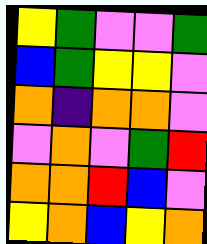[["yellow", "green", "violet", "violet", "green"], ["blue", "green", "yellow", "yellow", "violet"], ["orange", "indigo", "orange", "orange", "violet"], ["violet", "orange", "violet", "green", "red"], ["orange", "orange", "red", "blue", "violet"], ["yellow", "orange", "blue", "yellow", "orange"]]